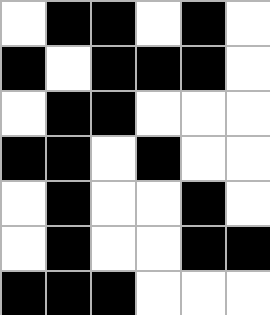[["white", "black", "black", "white", "black", "white"], ["black", "white", "black", "black", "black", "white"], ["white", "black", "black", "white", "white", "white"], ["black", "black", "white", "black", "white", "white"], ["white", "black", "white", "white", "black", "white"], ["white", "black", "white", "white", "black", "black"], ["black", "black", "black", "white", "white", "white"]]